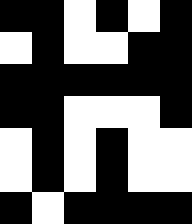[["black", "black", "white", "black", "white", "black"], ["white", "black", "white", "white", "black", "black"], ["black", "black", "black", "black", "black", "black"], ["black", "black", "white", "white", "white", "black"], ["white", "black", "white", "black", "white", "white"], ["white", "black", "white", "black", "white", "white"], ["black", "white", "black", "black", "black", "black"]]